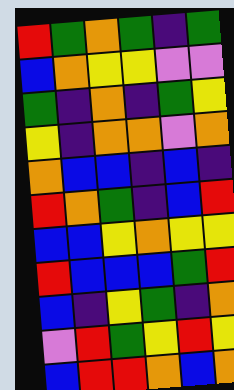[["red", "green", "orange", "green", "indigo", "green"], ["blue", "orange", "yellow", "yellow", "violet", "violet"], ["green", "indigo", "orange", "indigo", "green", "yellow"], ["yellow", "indigo", "orange", "orange", "violet", "orange"], ["orange", "blue", "blue", "indigo", "blue", "indigo"], ["red", "orange", "green", "indigo", "blue", "red"], ["blue", "blue", "yellow", "orange", "yellow", "yellow"], ["red", "blue", "blue", "blue", "green", "red"], ["blue", "indigo", "yellow", "green", "indigo", "orange"], ["violet", "red", "green", "yellow", "red", "yellow"], ["blue", "red", "red", "orange", "blue", "orange"]]